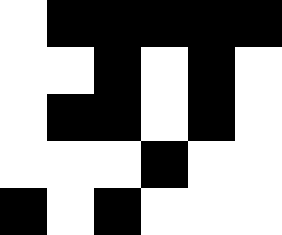[["white", "black", "black", "black", "black", "black"], ["white", "white", "black", "white", "black", "white"], ["white", "black", "black", "white", "black", "white"], ["white", "white", "white", "black", "white", "white"], ["black", "white", "black", "white", "white", "white"]]